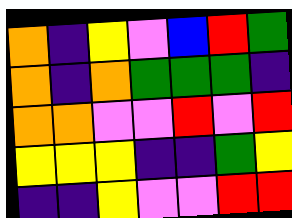[["orange", "indigo", "yellow", "violet", "blue", "red", "green"], ["orange", "indigo", "orange", "green", "green", "green", "indigo"], ["orange", "orange", "violet", "violet", "red", "violet", "red"], ["yellow", "yellow", "yellow", "indigo", "indigo", "green", "yellow"], ["indigo", "indigo", "yellow", "violet", "violet", "red", "red"]]